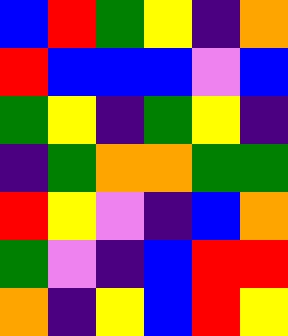[["blue", "red", "green", "yellow", "indigo", "orange"], ["red", "blue", "blue", "blue", "violet", "blue"], ["green", "yellow", "indigo", "green", "yellow", "indigo"], ["indigo", "green", "orange", "orange", "green", "green"], ["red", "yellow", "violet", "indigo", "blue", "orange"], ["green", "violet", "indigo", "blue", "red", "red"], ["orange", "indigo", "yellow", "blue", "red", "yellow"]]